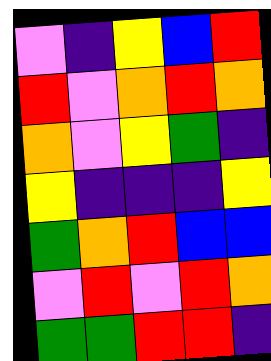[["violet", "indigo", "yellow", "blue", "red"], ["red", "violet", "orange", "red", "orange"], ["orange", "violet", "yellow", "green", "indigo"], ["yellow", "indigo", "indigo", "indigo", "yellow"], ["green", "orange", "red", "blue", "blue"], ["violet", "red", "violet", "red", "orange"], ["green", "green", "red", "red", "indigo"]]